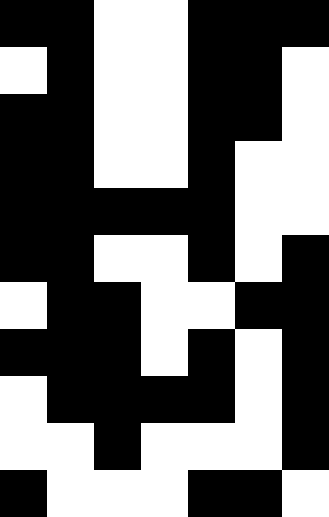[["black", "black", "white", "white", "black", "black", "black"], ["white", "black", "white", "white", "black", "black", "white"], ["black", "black", "white", "white", "black", "black", "white"], ["black", "black", "white", "white", "black", "white", "white"], ["black", "black", "black", "black", "black", "white", "white"], ["black", "black", "white", "white", "black", "white", "black"], ["white", "black", "black", "white", "white", "black", "black"], ["black", "black", "black", "white", "black", "white", "black"], ["white", "black", "black", "black", "black", "white", "black"], ["white", "white", "black", "white", "white", "white", "black"], ["black", "white", "white", "white", "black", "black", "white"]]